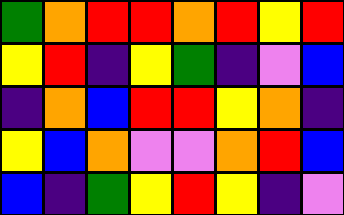[["green", "orange", "red", "red", "orange", "red", "yellow", "red"], ["yellow", "red", "indigo", "yellow", "green", "indigo", "violet", "blue"], ["indigo", "orange", "blue", "red", "red", "yellow", "orange", "indigo"], ["yellow", "blue", "orange", "violet", "violet", "orange", "red", "blue"], ["blue", "indigo", "green", "yellow", "red", "yellow", "indigo", "violet"]]